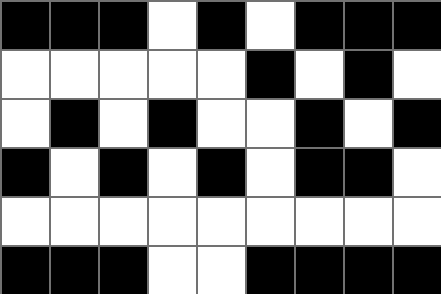[["black", "black", "black", "white", "black", "white", "black", "black", "black"], ["white", "white", "white", "white", "white", "black", "white", "black", "white"], ["white", "black", "white", "black", "white", "white", "black", "white", "black"], ["black", "white", "black", "white", "black", "white", "black", "black", "white"], ["white", "white", "white", "white", "white", "white", "white", "white", "white"], ["black", "black", "black", "white", "white", "black", "black", "black", "black"]]